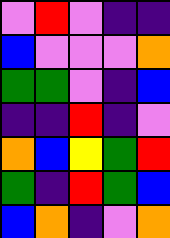[["violet", "red", "violet", "indigo", "indigo"], ["blue", "violet", "violet", "violet", "orange"], ["green", "green", "violet", "indigo", "blue"], ["indigo", "indigo", "red", "indigo", "violet"], ["orange", "blue", "yellow", "green", "red"], ["green", "indigo", "red", "green", "blue"], ["blue", "orange", "indigo", "violet", "orange"]]